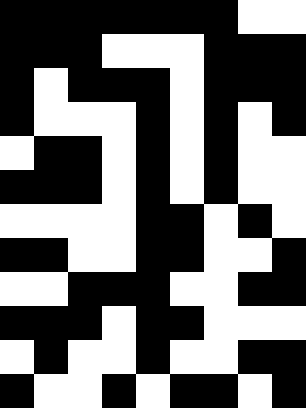[["black", "black", "black", "black", "black", "black", "black", "white", "white"], ["black", "black", "black", "white", "white", "white", "black", "black", "black"], ["black", "white", "black", "black", "black", "white", "black", "black", "black"], ["black", "white", "white", "white", "black", "white", "black", "white", "black"], ["white", "black", "black", "white", "black", "white", "black", "white", "white"], ["black", "black", "black", "white", "black", "white", "black", "white", "white"], ["white", "white", "white", "white", "black", "black", "white", "black", "white"], ["black", "black", "white", "white", "black", "black", "white", "white", "black"], ["white", "white", "black", "black", "black", "white", "white", "black", "black"], ["black", "black", "black", "white", "black", "black", "white", "white", "white"], ["white", "black", "white", "white", "black", "white", "white", "black", "black"], ["black", "white", "white", "black", "white", "black", "black", "white", "black"]]